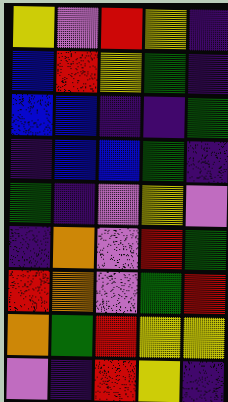[["yellow", "violet", "red", "yellow", "indigo"], ["blue", "red", "yellow", "green", "indigo"], ["blue", "blue", "indigo", "indigo", "green"], ["indigo", "blue", "blue", "green", "indigo"], ["green", "indigo", "violet", "yellow", "violet"], ["indigo", "orange", "violet", "red", "green"], ["red", "orange", "violet", "green", "red"], ["orange", "green", "red", "yellow", "yellow"], ["violet", "indigo", "red", "yellow", "indigo"]]